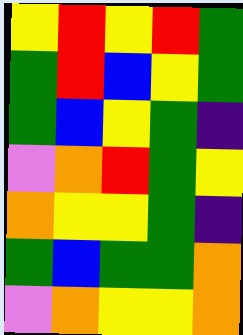[["yellow", "red", "yellow", "red", "green"], ["green", "red", "blue", "yellow", "green"], ["green", "blue", "yellow", "green", "indigo"], ["violet", "orange", "red", "green", "yellow"], ["orange", "yellow", "yellow", "green", "indigo"], ["green", "blue", "green", "green", "orange"], ["violet", "orange", "yellow", "yellow", "orange"]]